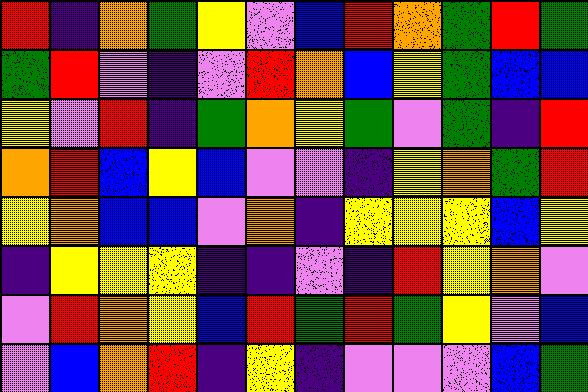[["red", "indigo", "orange", "green", "yellow", "violet", "blue", "red", "orange", "green", "red", "green"], ["green", "red", "violet", "indigo", "violet", "red", "orange", "blue", "yellow", "green", "blue", "blue"], ["yellow", "violet", "red", "indigo", "green", "orange", "yellow", "green", "violet", "green", "indigo", "red"], ["orange", "red", "blue", "yellow", "blue", "violet", "violet", "indigo", "yellow", "orange", "green", "red"], ["yellow", "orange", "blue", "blue", "violet", "orange", "indigo", "yellow", "yellow", "yellow", "blue", "yellow"], ["indigo", "yellow", "yellow", "yellow", "indigo", "indigo", "violet", "indigo", "red", "yellow", "orange", "violet"], ["violet", "red", "orange", "yellow", "blue", "red", "green", "red", "green", "yellow", "violet", "blue"], ["violet", "blue", "orange", "red", "indigo", "yellow", "indigo", "violet", "violet", "violet", "blue", "green"]]